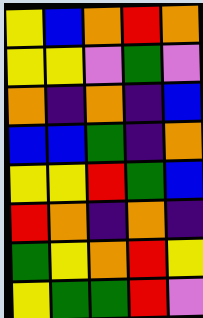[["yellow", "blue", "orange", "red", "orange"], ["yellow", "yellow", "violet", "green", "violet"], ["orange", "indigo", "orange", "indigo", "blue"], ["blue", "blue", "green", "indigo", "orange"], ["yellow", "yellow", "red", "green", "blue"], ["red", "orange", "indigo", "orange", "indigo"], ["green", "yellow", "orange", "red", "yellow"], ["yellow", "green", "green", "red", "violet"]]